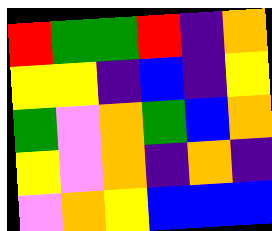[["red", "green", "green", "red", "indigo", "orange"], ["yellow", "yellow", "indigo", "blue", "indigo", "yellow"], ["green", "violet", "orange", "green", "blue", "orange"], ["yellow", "violet", "orange", "indigo", "orange", "indigo"], ["violet", "orange", "yellow", "blue", "blue", "blue"]]